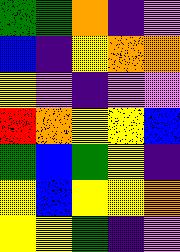[["green", "green", "orange", "indigo", "violet"], ["blue", "indigo", "yellow", "orange", "orange"], ["yellow", "violet", "indigo", "violet", "violet"], ["red", "orange", "yellow", "yellow", "blue"], ["green", "blue", "green", "yellow", "indigo"], ["yellow", "blue", "yellow", "yellow", "orange"], ["yellow", "yellow", "green", "indigo", "violet"]]